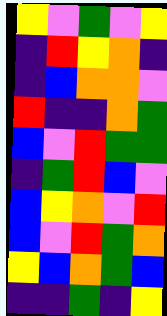[["yellow", "violet", "green", "violet", "yellow"], ["indigo", "red", "yellow", "orange", "indigo"], ["indigo", "blue", "orange", "orange", "violet"], ["red", "indigo", "indigo", "orange", "green"], ["blue", "violet", "red", "green", "green"], ["indigo", "green", "red", "blue", "violet"], ["blue", "yellow", "orange", "violet", "red"], ["blue", "violet", "red", "green", "orange"], ["yellow", "blue", "orange", "green", "blue"], ["indigo", "indigo", "green", "indigo", "yellow"]]